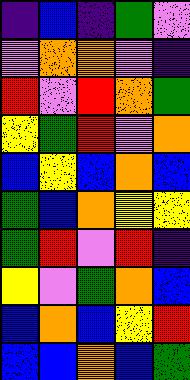[["indigo", "blue", "indigo", "green", "violet"], ["violet", "orange", "orange", "violet", "indigo"], ["red", "violet", "red", "orange", "green"], ["yellow", "green", "red", "violet", "orange"], ["blue", "yellow", "blue", "orange", "blue"], ["green", "blue", "orange", "yellow", "yellow"], ["green", "red", "violet", "red", "indigo"], ["yellow", "violet", "green", "orange", "blue"], ["blue", "orange", "blue", "yellow", "red"], ["blue", "blue", "orange", "blue", "green"]]